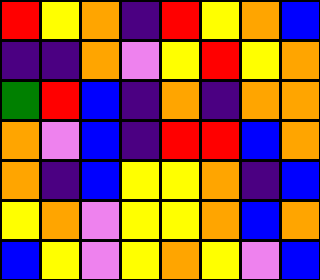[["red", "yellow", "orange", "indigo", "red", "yellow", "orange", "blue"], ["indigo", "indigo", "orange", "violet", "yellow", "red", "yellow", "orange"], ["green", "red", "blue", "indigo", "orange", "indigo", "orange", "orange"], ["orange", "violet", "blue", "indigo", "red", "red", "blue", "orange"], ["orange", "indigo", "blue", "yellow", "yellow", "orange", "indigo", "blue"], ["yellow", "orange", "violet", "yellow", "yellow", "orange", "blue", "orange"], ["blue", "yellow", "violet", "yellow", "orange", "yellow", "violet", "blue"]]